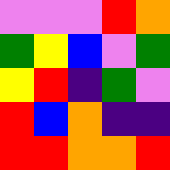[["violet", "violet", "violet", "red", "orange"], ["green", "yellow", "blue", "violet", "green"], ["yellow", "red", "indigo", "green", "violet"], ["red", "blue", "orange", "indigo", "indigo"], ["red", "red", "orange", "orange", "red"]]